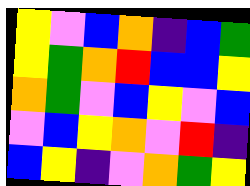[["yellow", "violet", "blue", "orange", "indigo", "blue", "green"], ["yellow", "green", "orange", "red", "blue", "blue", "yellow"], ["orange", "green", "violet", "blue", "yellow", "violet", "blue"], ["violet", "blue", "yellow", "orange", "violet", "red", "indigo"], ["blue", "yellow", "indigo", "violet", "orange", "green", "yellow"]]